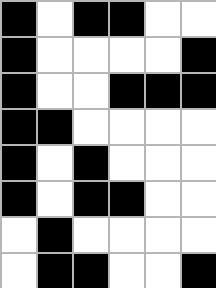[["black", "white", "black", "black", "white", "white"], ["black", "white", "white", "white", "white", "black"], ["black", "white", "white", "black", "black", "black"], ["black", "black", "white", "white", "white", "white"], ["black", "white", "black", "white", "white", "white"], ["black", "white", "black", "black", "white", "white"], ["white", "black", "white", "white", "white", "white"], ["white", "black", "black", "white", "white", "black"]]